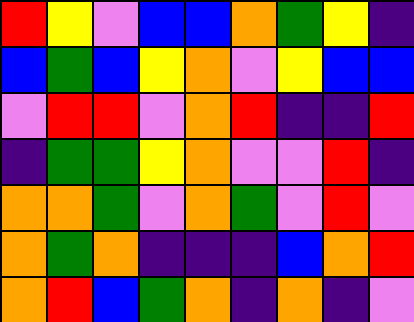[["red", "yellow", "violet", "blue", "blue", "orange", "green", "yellow", "indigo"], ["blue", "green", "blue", "yellow", "orange", "violet", "yellow", "blue", "blue"], ["violet", "red", "red", "violet", "orange", "red", "indigo", "indigo", "red"], ["indigo", "green", "green", "yellow", "orange", "violet", "violet", "red", "indigo"], ["orange", "orange", "green", "violet", "orange", "green", "violet", "red", "violet"], ["orange", "green", "orange", "indigo", "indigo", "indigo", "blue", "orange", "red"], ["orange", "red", "blue", "green", "orange", "indigo", "orange", "indigo", "violet"]]